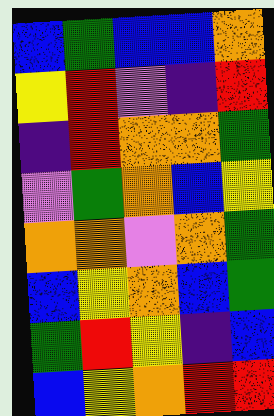[["blue", "green", "blue", "blue", "orange"], ["yellow", "red", "violet", "indigo", "red"], ["indigo", "red", "orange", "orange", "green"], ["violet", "green", "orange", "blue", "yellow"], ["orange", "orange", "violet", "orange", "green"], ["blue", "yellow", "orange", "blue", "green"], ["green", "red", "yellow", "indigo", "blue"], ["blue", "yellow", "orange", "red", "red"]]